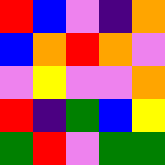[["red", "blue", "violet", "indigo", "orange"], ["blue", "orange", "red", "orange", "violet"], ["violet", "yellow", "violet", "violet", "orange"], ["red", "indigo", "green", "blue", "yellow"], ["green", "red", "violet", "green", "green"]]